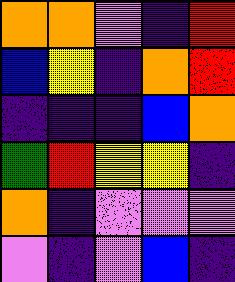[["orange", "orange", "violet", "indigo", "red"], ["blue", "yellow", "indigo", "orange", "red"], ["indigo", "indigo", "indigo", "blue", "orange"], ["green", "red", "yellow", "yellow", "indigo"], ["orange", "indigo", "violet", "violet", "violet"], ["violet", "indigo", "violet", "blue", "indigo"]]